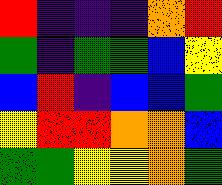[["red", "indigo", "indigo", "indigo", "orange", "red"], ["green", "indigo", "green", "green", "blue", "yellow"], ["blue", "red", "indigo", "blue", "blue", "green"], ["yellow", "red", "red", "orange", "orange", "blue"], ["green", "green", "yellow", "yellow", "orange", "green"]]